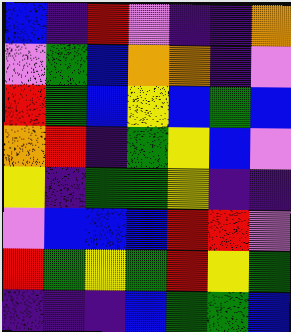[["blue", "indigo", "red", "violet", "indigo", "indigo", "orange"], ["violet", "green", "blue", "orange", "orange", "indigo", "violet"], ["red", "green", "blue", "yellow", "blue", "green", "blue"], ["orange", "red", "indigo", "green", "yellow", "blue", "violet"], ["yellow", "indigo", "green", "green", "yellow", "indigo", "indigo"], ["violet", "blue", "blue", "blue", "red", "red", "violet"], ["red", "green", "yellow", "green", "red", "yellow", "green"], ["indigo", "indigo", "indigo", "blue", "green", "green", "blue"]]